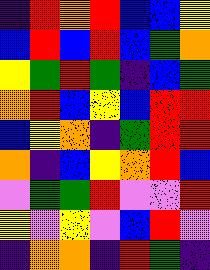[["indigo", "red", "orange", "red", "blue", "blue", "yellow"], ["blue", "red", "blue", "red", "blue", "green", "orange"], ["yellow", "green", "red", "green", "indigo", "blue", "green"], ["orange", "red", "blue", "yellow", "blue", "red", "red"], ["blue", "yellow", "orange", "indigo", "green", "red", "red"], ["orange", "indigo", "blue", "yellow", "orange", "red", "blue"], ["violet", "green", "green", "red", "violet", "violet", "red"], ["yellow", "violet", "yellow", "violet", "blue", "red", "violet"], ["indigo", "orange", "orange", "indigo", "red", "green", "indigo"]]